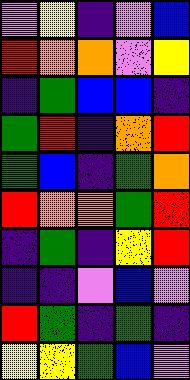[["violet", "yellow", "indigo", "violet", "blue"], ["red", "orange", "orange", "violet", "yellow"], ["indigo", "green", "blue", "blue", "indigo"], ["green", "red", "indigo", "orange", "red"], ["green", "blue", "indigo", "green", "orange"], ["red", "orange", "orange", "green", "red"], ["indigo", "green", "indigo", "yellow", "red"], ["indigo", "indigo", "violet", "blue", "violet"], ["red", "green", "indigo", "green", "indigo"], ["yellow", "yellow", "green", "blue", "violet"]]